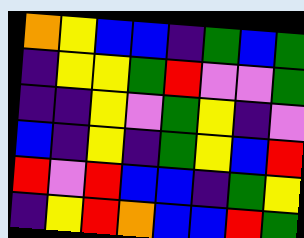[["orange", "yellow", "blue", "blue", "indigo", "green", "blue", "green"], ["indigo", "yellow", "yellow", "green", "red", "violet", "violet", "green"], ["indigo", "indigo", "yellow", "violet", "green", "yellow", "indigo", "violet"], ["blue", "indigo", "yellow", "indigo", "green", "yellow", "blue", "red"], ["red", "violet", "red", "blue", "blue", "indigo", "green", "yellow"], ["indigo", "yellow", "red", "orange", "blue", "blue", "red", "green"]]